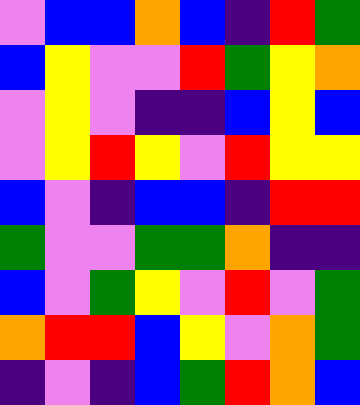[["violet", "blue", "blue", "orange", "blue", "indigo", "red", "green"], ["blue", "yellow", "violet", "violet", "red", "green", "yellow", "orange"], ["violet", "yellow", "violet", "indigo", "indigo", "blue", "yellow", "blue"], ["violet", "yellow", "red", "yellow", "violet", "red", "yellow", "yellow"], ["blue", "violet", "indigo", "blue", "blue", "indigo", "red", "red"], ["green", "violet", "violet", "green", "green", "orange", "indigo", "indigo"], ["blue", "violet", "green", "yellow", "violet", "red", "violet", "green"], ["orange", "red", "red", "blue", "yellow", "violet", "orange", "green"], ["indigo", "violet", "indigo", "blue", "green", "red", "orange", "blue"]]